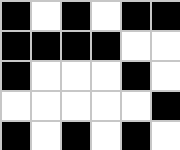[["black", "white", "black", "white", "black", "black"], ["black", "black", "black", "black", "white", "white"], ["black", "white", "white", "white", "black", "white"], ["white", "white", "white", "white", "white", "black"], ["black", "white", "black", "white", "black", "white"]]